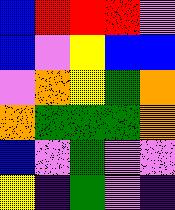[["blue", "red", "red", "red", "violet"], ["blue", "violet", "yellow", "blue", "blue"], ["violet", "orange", "yellow", "green", "orange"], ["orange", "green", "green", "green", "orange"], ["blue", "violet", "green", "violet", "violet"], ["yellow", "indigo", "green", "violet", "indigo"]]